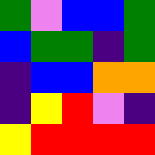[["green", "violet", "blue", "blue", "green"], ["blue", "green", "green", "indigo", "green"], ["indigo", "blue", "blue", "orange", "orange"], ["indigo", "yellow", "red", "violet", "indigo"], ["yellow", "red", "red", "red", "red"]]